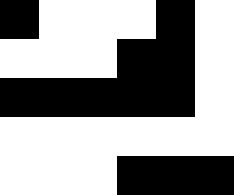[["black", "white", "white", "white", "black", "white"], ["white", "white", "white", "black", "black", "white"], ["black", "black", "black", "black", "black", "white"], ["white", "white", "white", "white", "white", "white"], ["white", "white", "white", "black", "black", "black"]]